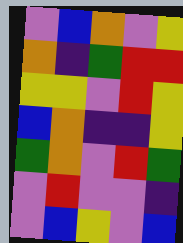[["violet", "blue", "orange", "violet", "yellow"], ["orange", "indigo", "green", "red", "red"], ["yellow", "yellow", "violet", "red", "yellow"], ["blue", "orange", "indigo", "indigo", "yellow"], ["green", "orange", "violet", "red", "green"], ["violet", "red", "violet", "violet", "indigo"], ["violet", "blue", "yellow", "violet", "blue"]]